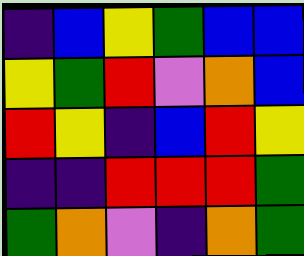[["indigo", "blue", "yellow", "green", "blue", "blue"], ["yellow", "green", "red", "violet", "orange", "blue"], ["red", "yellow", "indigo", "blue", "red", "yellow"], ["indigo", "indigo", "red", "red", "red", "green"], ["green", "orange", "violet", "indigo", "orange", "green"]]